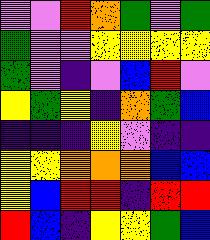[["violet", "violet", "red", "orange", "green", "violet", "green"], ["green", "violet", "violet", "yellow", "yellow", "yellow", "yellow"], ["green", "violet", "indigo", "violet", "blue", "red", "violet"], ["yellow", "green", "yellow", "indigo", "orange", "green", "blue"], ["indigo", "indigo", "indigo", "yellow", "violet", "indigo", "indigo"], ["yellow", "yellow", "orange", "orange", "orange", "blue", "blue"], ["yellow", "blue", "red", "red", "indigo", "red", "red"], ["red", "blue", "indigo", "yellow", "yellow", "green", "blue"]]